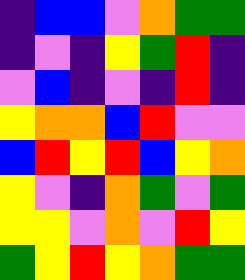[["indigo", "blue", "blue", "violet", "orange", "green", "green"], ["indigo", "violet", "indigo", "yellow", "green", "red", "indigo"], ["violet", "blue", "indigo", "violet", "indigo", "red", "indigo"], ["yellow", "orange", "orange", "blue", "red", "violet", "violet"], ["blue", "red", "yellow", "red", "blue", "yellow", "orange"], ["yellow", "violet", "indigo", "orange", "green", "violet", "green"], ["yellow", "yellow", "violet", "orange", "violet", "red", "yellow"], ["green", "yellow", "red", "yellow", "orange", "green", "green"]]